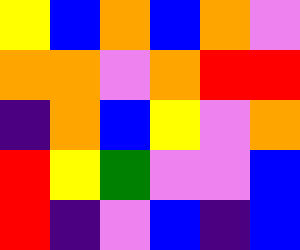[["yellow", "blue", "orange", "blue", "orange", "violet"], ["orange", "orange", "violet", "orange", "red", "red"], ["indigo", "orange", "blue", "yellow", "violet", "orange"], ["red", "yellow", "green", "violet", "violet", "blue"], ["red", "indigo", "violet", "blue", "indigo", "blue"]]